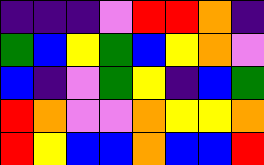[["indigo", "indigo", "indigo", "violet", "red", "red", "orange", "indigo"], ["green", "blue", "yellow", "green", "blue", "yellow", "orange", "violet"], ["blue", "indigo", "violet", "green", "yellow", "indigo", "blue", "green"], ["red", "orange", "violet", "violet", "orange", "yellow", "yellow", "orange"], ["red", "yellow", "blue", "blue", "orange", "blue", "blue", "red"]]